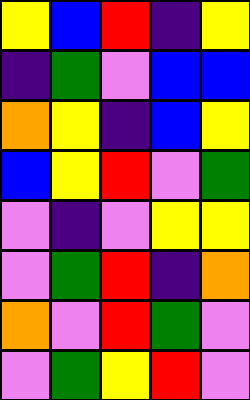[["yellow", "blue", "red", "indigo", "yellow"], ["indigo", "green", "violet", "blue", "blue"], ["orange", "yellow", "indigo", "blue", "yellow"], ["blue", "yellow", "red", "violet", "green"], ["violet", "indigo", "violet", "yellow", "yellow"], ["violet", "green", "red", "indigo", "orange"], ["orange", "violet", "red", "green", "violet"], ["violet", "green", "yellow", "red", "violet"]]